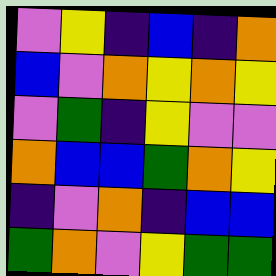[["violet", "yellow", "indigo", "blue", "indigo", "orange"], ["blue", "violet", "orange", "yellow", "orange", "yellow"], ["violet", "green", "indigo", "yellow", "violet", "violet"], ["orange", "blue", "blue", "green", "orange", "yellow"], ["indigo", "violet", "orange", "indigo", "blue", "blue"], ["green", "orange", "violet", "yellow", "green", "green"]]